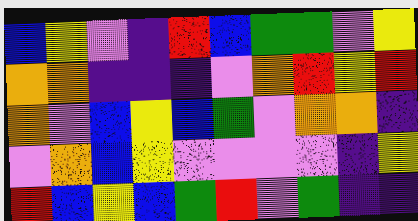[["blue", "yellow", "violet", "indigo", "red", "blue", "green", "green", "violet", "yellow"], ["orange", "orange", "indigo", "indigo", "indigo", "violet", "orange", "red", "yellow", "red"], ["orange", "violet", "blue", "yellow", "blue", "green", "violet", "orange", "orange", "indigo"], ["violet", "orange", "blue", "yellow", "violet", "violet", "violet", "violet", "indigo", "yellow"], ["red", "blue", "yellow", "blue", "green", "red", "violet", "green", "indigo", "indigo"]]